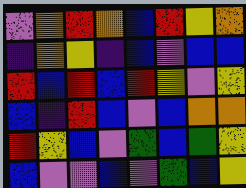[["violet", "orange", "red", "orange", "blue", "red", "yellow", "orange"], ["indigo", "orange", "yellow", "indigo", "blue", "violet", "blue", "blue"], ["red", "blue", "red", "blue", "red", "yellow", "violet", "yellow"], ["blue", "indigo", "red", "blue", "violet", "blue", "orange", "orange"], ["red", "yellow", "blue", "violet", "green", "blue", "green", "yellow"], ["blue", "violet", "violet", "blue", "violet", "green", "blue", "yellow"]]